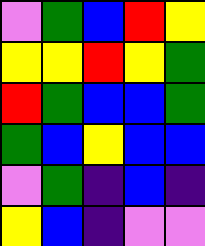[["violet", "green", "blue", "red", "yellow"], ["yellow", "yellow", "red", "yellow", "green"], ["red", "green", "blue", "blue", "green"], ["green", "blue", "yellow", "blue", "blue"], ["violet", "green", "indigo", "blue", "indigo"], ["yellow", "blue", "indigo", "violet", "violet"]]